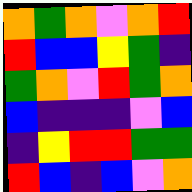[["orange", "green", "orange", "violet", "orange", "red"], ["red", "blue", "blue", "yellow", "green", "indigo"], ["green", "orange", "violet", "red", "green", "orange"], ["blue", "indigo", "indigo", "indigo", "violet", "blue"], ["indigo", "yellow", "red", "red", "green", "green"], ["red", "blue", "indigo", "blue", "violet", "orange"]]